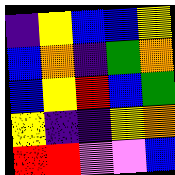[["indigo", "yellow", "blue", "blue", "yellow"], ["blue", "orange", "indigo", "green", "orange"], ["blue", "yellow", "red", "blue", "green"], ["yellow", "indigo", "indigo", "yellow", "orange"], ["red", "red", "violet", "violet", "blue"]]